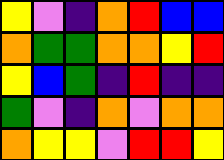[["yellow", "violet", "indigo", "orange", "red", "blue", "blue"], ["orange", "green", "green", "orange", "orange", "yellow", "red"], ["yellow", "blue", "green", "indigo", "red", "indigo", "indigo"], ["green", "violet", "indigo", "orange", "violet", "orange", "orange"], ["orange", "yellow", "yellow", "violet", "red", "red", "yellow"]]